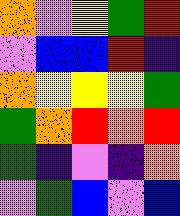[["orange", "violet", "yellow", "green", "red"], ["violet", "blue", "blue", "red", "indigo"], ["orange", "yellow", "yellow", "yellow", "green"], ["green", "orange", "red", "orange", "red"], ["green", "indigo", "violet", "indigo", "orange"], ["violet", "green", "blue", "violet", "blue"]]